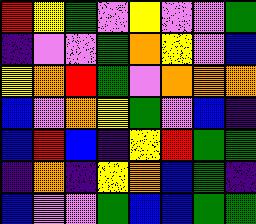[["red", "yellow", "green", "violet", "yellow", "violet", "violet", "green"], ["indigo", "violet", "violet", "green", "orange", "yellow", "violet", "blue"], ["yellow", "orange", "red", "green", "violet", "orange", "orange", "orange"], ["blue", "violet", "orange", "yellow", "green", "violet", "blue", "indigo"], ["blue", "red", "blue", "indigo", "yellow", "red", "green", "green"], ["indigo", "orange", "indigo", "yellow", "orange", "blue", "green", "indigo"], ["blue", "violet", "violet", "green", "blue", "blue", "green", "green"]]